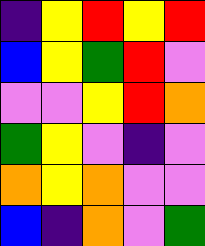[["indigo", "yellow", "red", "yellow", "red"], ["blue", "yellow", "green", "red", "violet"], ["violet", "violet", "yellow", "red", "orange"], ["green", "yellow", "violet", "indigo", "violet"], ["orange", "yellow", "orange", "violet", "violet"], ["blue", "indigo", "orange", "violet", "green"]]